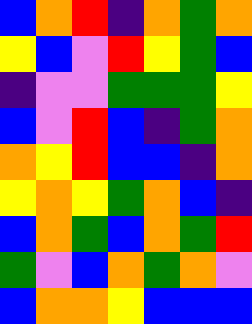[["blue", "orange", "red", "indigo", "orange", "green", "orange"], ["yellow", "blue", "violet", "red", "yellow", "green", "blue"], ["indigo", "violet", "violet", "green", "green", "green", "yellow"], ["blue", "violet", "red", "blue", "indigo", "green", "orange"], ["orange", "yellow", "red", "blue", "blue", "indigo", "orange"], ["yellow", "orange", "yellow", "green", "orange", "blue", "indigo"], ["blue", "orange", "green", "blue", "orange", "green", "red"], ["green", "violet", "blue", "orange", "green", "orange", "violet"], ["blue", "orange", "orange", "yellow", "blue", "blue", "blue"]]